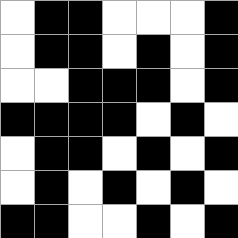[["white", "black", "black", "white", "white", "white", "black"], ["white", "black", "black", "white", "black", "white", "black"], ["white", "white", "black", "black", "black", "white", "black"], ["black", "black", "black", "black", "white", "black", "white"], ["white", "black", "black", "white", "black", "white", "black"], ["white", "black", "white", "black", "white", "black", "white"], ["black", "black", "white", "white", "black", "white", "black"]]